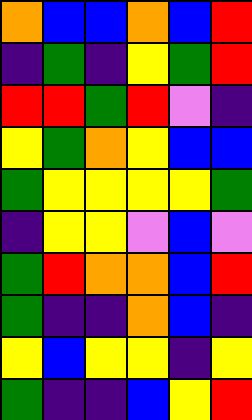[["orange", "blue", "blue", "orange", "blue", "red"], ["indigo", "green", "indigo", "yellow", "green", "red"], ["red", "red", "green", "red", "violet", "indigo"], ["yellow", "green", "orange", "yellow", "blue", "blue"], ["green", "yellow", "yellow", "yellow", "yellow", "green"], ["indigo", "yellow", "yellow", "violet", "blue", "violet"], ["green", "red", "orange", "orange", "blue", "red"], ["green", "indigo", "indigo", "orange", "blue", "indigo"], ["yellow", "blue", "yellow", "yellow", "indigo", "yellow"], ["green", "indigo", "indigo", "blue", "yellow", "red"]]